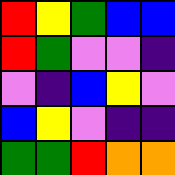[["red", "yellow", "green", "blue", "blue"], ["red", "green", "violet", "violet", "indigo"], ["violet", "indigo", "blue", "yellow", "violet"], ["blue", "yellow", "violet", "indigo", "indigo"], ["green", "green", "red", "orange", "orange"]]